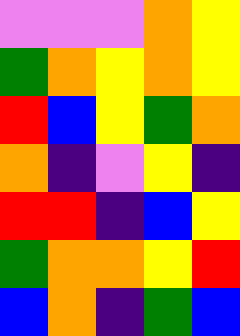[["violet", "violet", "violet", "orange", "yellow"], ["green", "orange", "yellow", "orange", "yellow"], ["red", "blue", "yellow", "green", "orange"], ["orange", "indigo", "violet", "yellow", "indigo"], ["red", "red", "indigo", "blue", "yellow"], ["green", "orange", "orange", "yellow", "red"], ["blue", "orange", "indigo", "green", "blue"]]